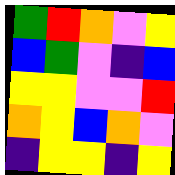[["green", "red", "orange", "violet", "yellow"], ["blue", "green", "violet", "indigo", "blue"], ["yellow", "yellow", "violet", "violet", "red"], ["orange", "yellow", "blue", "orange", "violet"], ["indigo", "yellow", "yellow", "indigo", "yellow"]]